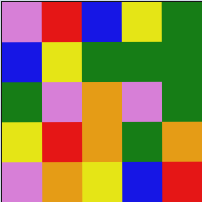[["violet", "red", "blue", "yellow", "green"], ["blue", "yellow", "green", "green", "green"], ["green", "violet", "orange", "violet", "green"], ["yellow", "red", "orange", "green", "orange"], ["violet", "orange", "yellow", "blue", "red"]]